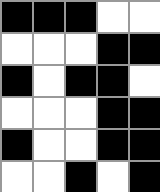[["black", "black", "black", "white", "white"], ["white", "white", "white", "black", "black"], ["black", "white", "black", "black", "white"], ["white", "white", "white", "black", "black"], ["black", "white", "white", "black", "black"], ["white", "white", "black", "white", "black"]]